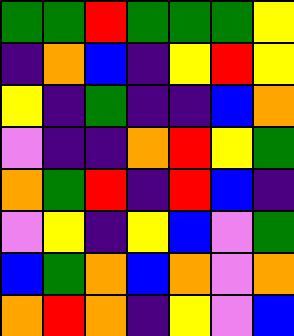[["green", "green", "red", "green", "green", "green", "yellow"], ["indigo", "orange", "blue", "indigo", "yellow", "red", "yellow"], ["yellow", "indigo", "green", "indigo", "indigo", "blue", "orange"], ["violet", "indigo", "indigo", "orange", "red", "yellow", "green"], ["orange", "green", "red", "indigo", "red", "blue", "indigo"], ["violet", "yellow", "indigo", "yellow", "blue", "violet", "green"], ["blue", "green", "orange", "blue", "orange", "violet", "orange"], ["orange", "red", "orange", "indigo", "yellow", "violet", "blue"]]